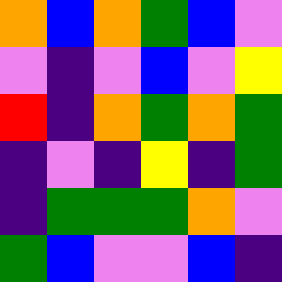[["orange", "blue", "orange", "green", "blue", "violet"], ["violet", "indigo", "violet", "blue", "violet", "yellow"], ["red", "indigo", "orange", "green", "orange", "green"], ["indigo", "violet", "indigo", "yellow", "indigo", "green"], ["indigo", "green", "green", "green", "orange", "violet"], ["green", "blue", "violet", "violet", "blue", "indigo"]]